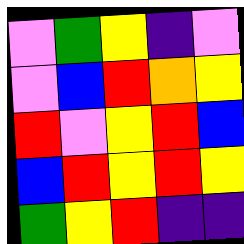[["violet", "green", "yellow", "indigo", "violet"], ["violet", "blue", "red", "orange", "yellow"], ["red", "violet", "yellow", "red", "blue"], ["blue", "red", "yellow", "red", "yellow"], ["green", "yellow", "red", "indigo", "indigo"]]